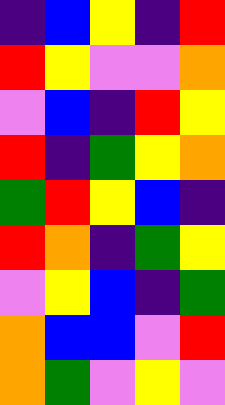[["indigo", "blue", "yellow", "indigo", "red"], ["red", "yellow", "violet", "violet", "orange"], ["violet", "blue", "indigo", "red", "yellow"], ["red", "indigo", "green", "yellow", "orange"], ["green", "red", "yellow", "blue", "indigo"], ["red", "orange", "indigo", "green", "yellow"], ["violet", "yellow", "blue", "indigo", "green"], ["orange", "blue", "blue", "violet", "red"], ["orange", "green", "violet", "yellow", "violet"]]